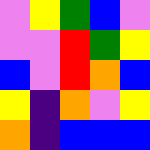[["violet", "yellow", "green", "blue", "violet"], ["violet", "violet", "red", "green", "yellow"], ["blue", "violet", "red", "orange", "blue"], ["yellow", "indigo", "orange", "violet", "yellow"], ["orange", "indigo", "blue", "blue", "blue"]]